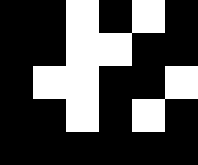[["black", "black", "white", "black", "white", "black"], ["black", "black", "white", "white", "black", "black"], ["black", "white", "white", "black", "black", "white"], ["black", "black", "white", "black", "white", "black"], ["black", "black", "black", "black", "black", "black"]]